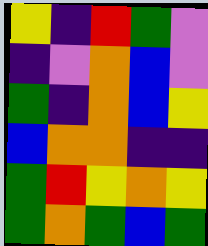[["yellow", "indigo", "red", "green", "violet"], ["indigo", "violet", "orange", "blue", "violet"], ["green", "indigo", "orange", "blue", "yellow"], ["blue", "orange", "orange", "indigo", "indigo"], ["green", "red", "yellow", "orange", "yellow"], ["green", "orange", "green", "blue", "green"]]